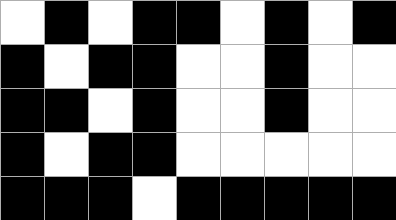[["white", "black", "white", "black", "black", "white", "black", "white", "black"], ["black", "white", "black", "black", "white", "white", "black", "white", "white"], ["black", "black", "white", "black", "white", "white", "black", "white", "white"], ["black", "white", "black", "black", "white", "white", "white", "white", "white"], ["black", "black", "black", "white", "black", "black", "black", "black", "black"]]